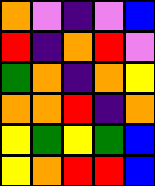[["orange", "violet", "indigo", "violet", "blue"], ["red", "indigo", "orange", "red", "violet"], ["green", "orange", "indigo", "orange", "yellow"], ["orange", "orange", "red", "indigo", "orange"], ["yellow", "green", "yellow", "green", "blue"], ["yellow", "orange", "red", "red", "blue"]]